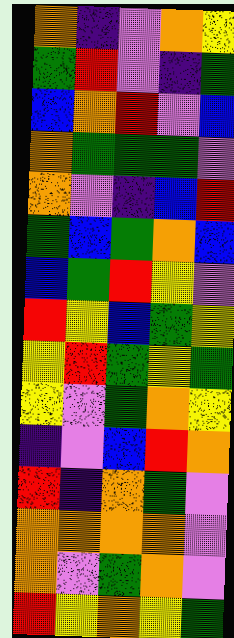[["orange", "indigo", "violet", "orange", "yellow"], ["green", "red", "violet", "indigo", "green"], ["blue", "orange", "red", "violet", "blue"], ["orange", "green", "green", "green", "violet"], ["orange", "violet", "indigo", "blue", "red"], ["green", "blue", "green", "orange", "blue"], ["blue", "green", "red", "yellow", "violet"], ["red", "yellow", "blue", "green", "yellow"], ["yellow", "red", "green", "yellow", "green"], ["yellow", "violet", "green", "orange", "yellow"], ["indigo", "violet", "blue", "red", "orange"], ["red", "indigo", "orange", "green", "violet"], ["orange", "orange", "orange", "orange", "violet"], ["orange", "violet", "green", "orange", "violet"], ["red", "yellow", "orange", "yellow", "green"]]